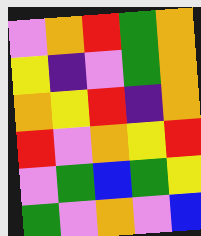[["violet", "orange", "red", "green", "orange"], ["yellow", "indigo", "violet", "green", "orange"], ["orange", "yellow", "red", "indigo", "orange"], ["red", "violet", "orange", "yellow", "red"], ["violet", "green", "blue", "green", "yellow"], ["green", "violet", "orange", "violet", "blue"]]